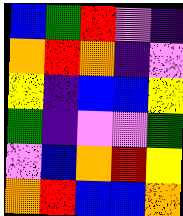[["blue", "green", "red", "violet", "indigo"], ["orange", "red", "orange", "indigo", "violet"], ["yellow", "indigo", "blue", "blue", "yellow"], ["green", "indigo", "violet", "violet", "green"], ["violet", "blue", "orange", "red", "yellow"], ["orange", "red", "blue", "blue", "orange"]]